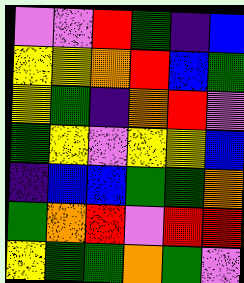[["violet", "violet", "red", "green", "indigo", "blue"], ["yellow", "yellow", "orange", "red", "blue", "green"], ["yellow", "green", "indigo", "orange", "red", "violet"], ["green", "yellow", "violet", "yellow", "yellow", "blue"], ["indigo", "blue", "blue", "green", "green", "orange"], ["green", "orange", "red", "violet", "red", "red"], ["yellow", "green", "green", "orange", "green", "violet"]]